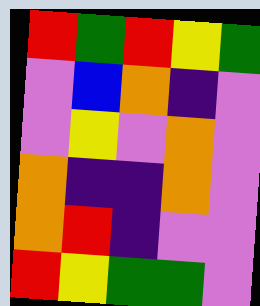[["red", "green", "red", "yellow", "green"], ["violet", "blue", "orange", "indigo", "violet"], ["violet", "yellow", "violet", "orange", "violet"], ["orange", "indigo", "indigo", "orange", "violet"], ["orange", "red", "indigo", "violet", "violet"], ["red", "yellow", "green", "green", "violet"]]